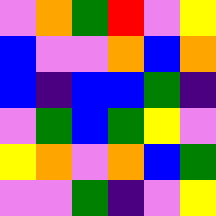[["violet", "orange", "green", "red", "violet", "yellow"], ["blue", "violet", "violet", "orange", "blue", "orange"], ["blue", "indigo", "blue", "blue", "green", "indigo"], ["violet", "green", "blue", "green", "yellow", "violet"], ["yellow", "orange", "violet", "orange", "blue", "green"], ["violet", "violet", "green", "indigo", "violet", "yellow"]]